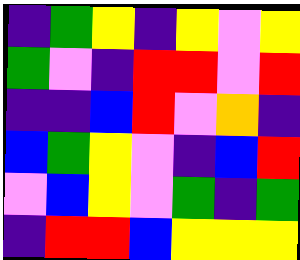[["indigo", "green", "yellow", "indigo", "yellow", "violet", "yellow"], ["green", "violet", "indigo", "red", "red", "violet", "red"], ["indigo", "indigo", "blue", "red", "violet", "orange", "indigo"], ["blue", "green", "yellow", "violet", "indigo", "blue", "red"], ["violet", "blue", "yellow", "violet", "green", "indigo", "green"], ["indigo", "red", "red", "blue", "yellow", "yellow", "yellow"]]